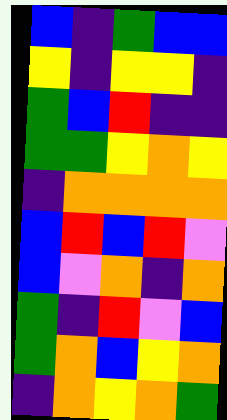[["blue", "indigo", "green", "blue", "blue"], ["yellow", "indigo", "yellow", "yellow", "indigo"], ["green", "blue", "red", "indigo", "indigo"], ["green", "green", "yellow", "orange", "yellow"], ["indigo", "orange", "orange", "orange", "orange"], ["blue", "red", "blue", "red", "violet"], ["blue", "violet", "orange", "indigo", "orange"], ["green", "indigo", "red", "violet", "blue"], ["green", "orange", "blue", "yellow", "orange"], ["indigo", "orange", "yellow", "orange", "green"]]